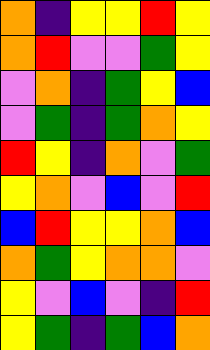[["orange", "indigo", "yellow", "yellow", "red", "yellow"], ["orange", "red", "violet", "violet", "green", "yellow"], ["violet", "orange", "indigo", "green", "yellow", "blue"], ["violet", "green", "indigo", "green", "orange", "yellow"], ["red", "yellow", "indigo", "orange", "violet", "green"], ["yellow", "orange", "violet", "blue", "violet", "red"], ["blue", "red", "yellow", "yellow", "orange", "blue"], ["orange", "green", "yellow", "orange", "orange", "violet"], ["yellow", "violet", "blue", "violet", "indigo", "red"], ["yellow", "green", "indigo", "green", "blue", "orange"]]